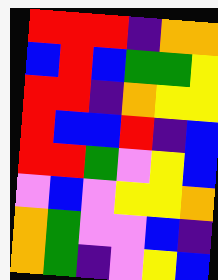[["red", "red", "red", "indigo", "orange", "orange"], ["blue", "red", "blue", "green", "green", "yellow"], ["red", "red", "indigo", "orange", "yellow", "yellow"], ["red", "blue", "blue", "red", "indigo", "blue"], ["red", "red", "green", "violet", "yellow", "blue"], ["violet", "blue", "violet", "yellow", "yellow", "orange"], ["orange", "green", "violet", "violet", "blue", "indigo"], ["orange", "green", "indigo", "violet", "yellow", "blue"]]